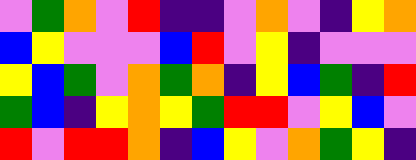[["violet", "green", "orange", "violet", "red", "indigo", "indigo", "violet", "orange", "violet", "indigo", "yellow", "orange"], ["blue", "yellow", "violet", "violet", "violet", "blue", "red", "violet", "yellow", "indigo", "violet", "violet", "violet"], ["yellow", "blue", "green", "violet", "orange", "green", "orange", "indigo", "yellow", "blue", "green", "indigo", "red"], ["green", "blue", "indigo", "yellow", "orange", "yellow", "green", "red", "red", "violet", "yellow", "blue", "violet"], ["red", "violet", "red", "red", "orange", "indigo", "blue", "yellow", "violet", "orange", "green", "yellow", "indigo"]]